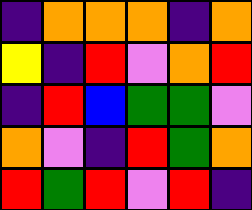[["indigo", "orange", "orange", "orange", "indigo", "orange"], ["yellow", "indigo", "red", "violet", "orange", "red"], ["indigo", "red", "blue", "green", "green", "violet"], ["orange", "violet", "indigo", "red", "green", "orange"], ["red", "green", "red", "violet", "red", "indigo"]]